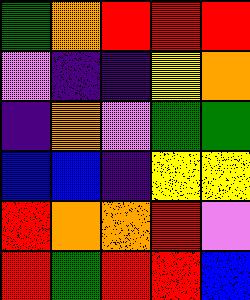[["green", "orange", "red", "red", "red"], ["violet", "indigo", "indigo", "yellow", "orange"], ["indigo", "orange", "violet", "green", "green"], ["blue", "blue", "indigo", "yellow", "yellow"], ["red", "orange", "orange", "red", "violet"], ["red", "green", "red", "red", "blue"]]